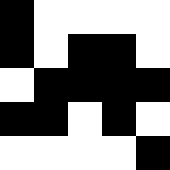[["black", "white", "white", "white", "white"], ["black", "white", "black", "black", "white"], ["white", "black", "black", "black", "black"], ["black", "black", "white", "black", "white"], ["white", "white", "white", "white", "black"]]